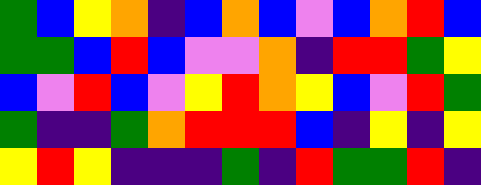[["green", "blue", "yellow", "orange", "indigo", "blue", "orange", "blue", "violet", "blue", "orange", "red", "blue"], ["green", "green", "blue", "red", "blue", "violet", "violet", "orange", "indigo", "red", "red", "green", "yellow"], ["blue", "violet", "red", "blue", "violet", "yellow", "red", "orange", "yellow", "blue", "violet", "red", "green"], ["green", "indigo", "indigo", "green", "orange", "red", "red", "red", "blue", "indigo", "yellow", "indigo", "yellow"], ["yellow", "red", "yellow", "indigo", "indigo", "indigo", "green", "indigo", "red", "green", "green", "red", "indigo"]]